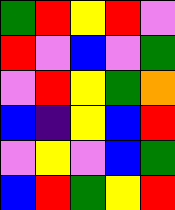[["green", "red", "yellow", "red", "violet"], ["red", "violet", "blue", "violet", "green"], ["violet", "red", "yellow", "green", "orange"], ["blue", "indigo", "yellow", "blue", "red"], ["violet", "yellow", "violet", "blue", "green"], ["blue", "red", "green", "yellow", "red"]]